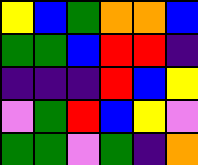[["yellow", "blue", "green", "orange", "orange", "blue"], ["green", "green", "blue", "red", "red", "indigo"], ["indigo", "indigo", "indigo", "red", "blue", "yellow"], ["violet", "green", "red", "blue", "yellow", "violet"], ["green", "green", "violet", "green", "indigo", "orange"]]